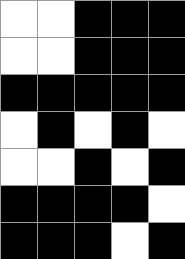[["white", "white", "black", "black", "black"], ["white", "white", "black", "black", "black"], ["black", "black", "black", "black", "black"], ["white", "black", "white", "black", "white"], ["white", "white", "black", "white", "black"], ["black", "black", "black", "black", "white"], ["black", "black", "black", "white", "black"]]